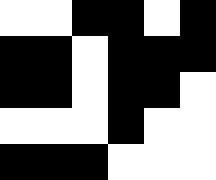[["white", "white", "black", "black", "white", "black"], ["black", "black", "white", "black", "black", "black"], ["black", "black", "white", "black", "black", "white"], ["white", "white", "white", "black", "white", "white"], ["black", "black", "black", "white", "white", "white"]]